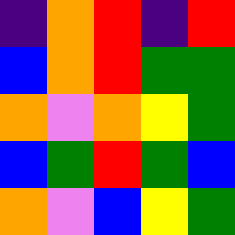[["indigo", "orange", "red", "indigo", "red"], ["blue", "orange", "red", "green", "green"], ["orange", "violet", "orange", "yellow", "green"], ["blue", "green", "red", "green", "blue"], ["orange", "violet", "blue", "yellow", "green"]]